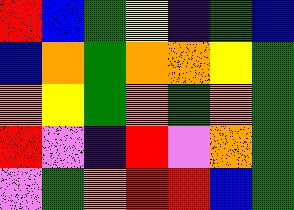[["red", "blue", "green", "yellow", "indigo", "green", "blue"], ["blue", "orange", "green", "orange", "orange", "yellow", "green"], ["orange", "yellow", "green", "orange", "green", "orange", "green"], ["red", "violet", "indigo", "red", "violet", "orange", "green"], ["violet", "green", "orange", "red", "red", "blue", "green"]]